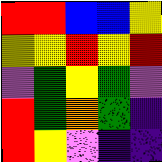[["red", "red", "blue", "blue", "yellow"], ["yellow", "yellow", "red", "yellow", "red"], ["violet", "green", "yellow", "green", "violet"], ["red", "green", "orange", "green", "indigo"], ["red", "yellow", "violet", "indigo", "indigo"]]